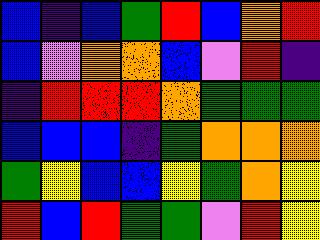[["blue", "indigo", "blue", "green", "red", "blue", "orange", "red"], ["blue", "violet", "orange", "orange", "blue", "violet", "red", "indigo"], ["indigo", "red", "red", "red", "orange", "green", "green", "green"], ["blue", "blue", "blue", "indigo", "green", "orange", "orange", "orange"], ["green", "yellow", "blue", "blue", "yellow", "green", "orange", "yellow"], ["red", "blue", "red", "green", "green", "violet", "red", "yellow"]]